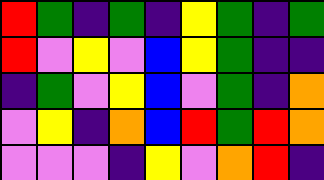[["red", "green", "indigo", "green", "indigo", "yellow", "green", "indigo", "green"], ["red", "violet", "yellow", "violet", "blue", "yellow", "green", "indigo", "indigo"], ["indigo", "green", "violet", "yellow", "blue", "violet", "green", "indigo", "orange"], ["violet", "yellow", "indigo", "orange", "blue", "red", "green", "red", "orange"], ["violet", "violet", "violet", "indigo", "yellow", "violet", "orange", "red", "indigo"]]